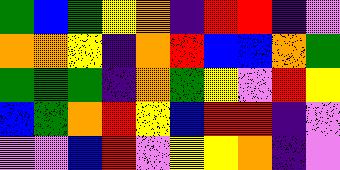[["green", "blue", "green", "yellow", "orange", "indigo", "red", "red", "indigo", "violet"], ["orange", "orange", "yellow", "indigo", "orange", "red", "blue", "blue", "orange", "green"], ["green", "green", "green", "indigo", "orange", "green", "yellow", "violet", "red", "yellow"], ["blue", "green", "orange", "red", "yellow", "blue", "red", "red", "indigo", "violet"], ["violet", "violet", "blue", "red", "violet", "yellow", "yellow", "orange", "indigo", "violet"]]